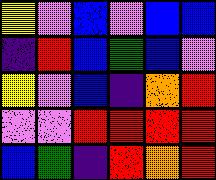[["yellow", "violet", "blue", "violet", "blue", "blue"], ["indigo", "red", "blue", "green", "blue", "violet"], ["yellow", "violet", "blue", "indigo", "orange", "red"], ["violet", "violet", "red", "red", "red", "red"], ["blue", "green", "indigo", "red", "orange", "red"]]